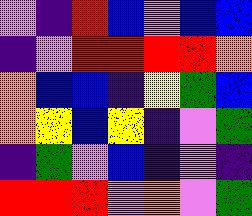[["violet", "indigo", "red", "blue", "violet", "blue", "blue"], ["indigo", "violet", "red", "red", "red", "red", "orange"], ["orange", "blue", "blue", "indigo", "yellow", "green", "blue"], ["orange", "yellow", "blue", "yellow", "indigo", "violet", "green"], ["indigo", "green", "violet", "blue", "indigo", "violet", "indigo"], ["red", "red", "red", "violet", "orange", "violet", "green"]]